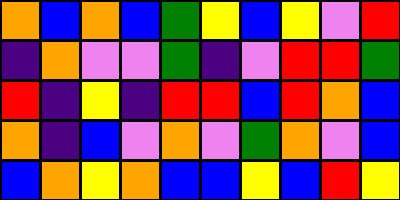[["orange", "blue", "orange", "blue", "green", "yellow", "blue", "yellow", "violet", "red"], ["indigo", "orange", "violet", "violet", "green", "indigo", "violet", "red", "red", "green"], ["red", "indigo", "yellow", "indigo", "red", "red", "blue", "red", "orange", "blue"], ["orange", "indigo", "blue", "violet", "orange", "violet", "green", "orange", "violet", "blue"], ["blue", "orange", "yellow", "orange", "blue", "blue", "yellow", "blue", "red", "yellow"]]